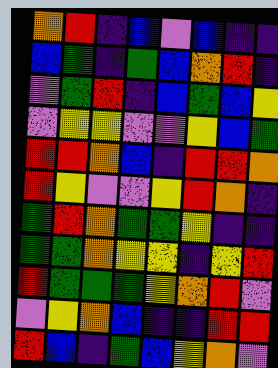[["orange", "red", "indigo", "blue", "violet", "blue", "indigo", "indigo"], ["blue", "green", "indigo", "green", "blue", "orange", "red", "indigo"], ["violet", "green", "red", "indigo", "blue", "green", "blue", "yellow"], ["violet", "yellow", "yellow", "violet", "violet", "yellow", "blue", "green"], ["red", "red", "orange", "blue", "indigo", "red", "red", "orange"], ["red", "yellow", "violet", "violet", "yellow", "red", "orange", "indigo"], ["green", "red", "orange", "green", "green", "yellow", "indigo", "indigo"], ["green", "green", "orange", "yellow", "yellow", "indigo", "yellow", "red"], ["red", "green", "green", "green", "yellow", "orange", "red", "violet"], ["violet", "yellow", "orange", "blue", "indigo", "indigo", "red", "red"], ["red", "blue", "indigo", "green", "blue", "yellow", "orange", "violet"]]